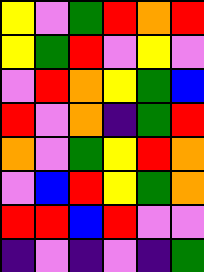[["yellow", "violet", "green", "red", "orange", "red"], ["yellow", "green", "red", "violet", "yellow", "violet"], ["violet", "red", "orange", "yellow", "green", "blue"], ["red", "violet", "orange", "indigo", "green", "red"], ["orange", "violet", "green", "yellow", "red", "orange"], ["violet", "blue", "red", "yellow", "green", "orange"], ["red", "red", "blue", "red", "violet", "violet"], ["indigo", "violet", "indigo", "violet", "indigo", "green"]]